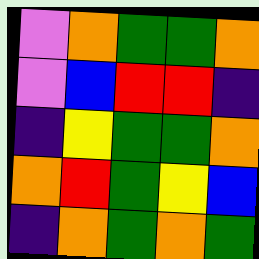[["violet", "orange", "green", "green", "orange"], ["violet", "blue", "red", "red", "indigo"], ["indigo", "yellow", "green", "green", "orange"], ["orange", "red", "green", "yellow", "blue"], ["indigo", "orange", "green", "orange", "green"]]